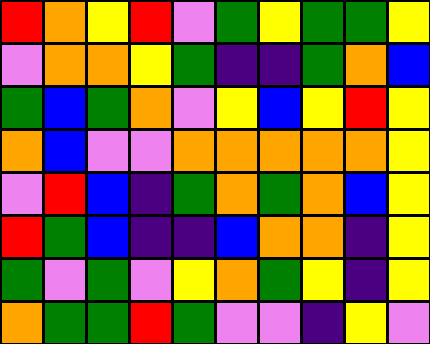[["red", "orange", "yellow", "red", "violet", "green", "yellow", "green", "green", "yellow"], ["violet", "orange", "orange", "yellow", "green", "indigo", "indigo", "green", "orange", "blue"], ["green", "blue", "green", "orange", "violet", "yellow", "blue", "yellow", "red", "yellow"], ["orange", "blue", "violet", "violet", "orange", "orange", "orange", "orange", "orange", "yellow"], ["violet", "red", "blue", "indigo", "green", "orange", "green", "orange", "blue", "yellow"], ["red", "green", "blue", "indigo", "indigo", "blue", "orange", "orange", "indigo", "yellow"], ["green", "violet", "green", "violet", "yellow", "orange", "green", "yellow", "indigo", "yellow"], ["orange", "green", "green", "red", "green", "violet", "violet", "indigo", "yellow", "violet"]]